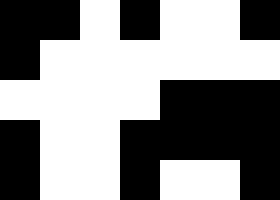[["black", "black", "white", "black", "white", "white", "black"], ["black", "white", "white", "white", "white", "white", "white"], ["white", "white", "white", "white", "black", "black", "black"], ["black", "white", "white", "black", "black", "black", "black"], ["black", "white", "white", "black", "white", "white", "black"]]